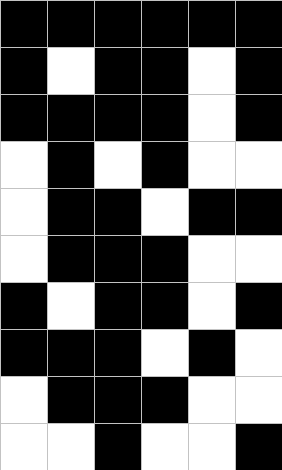[["black", "black", "black", "black", "black", "black"], ["black", "white", "black", "black", "white", "black"], ["black", "black", "black", "black", "white", "black"], ["white", "black", "white", "black", "white", "white"], ["white", "black", "black", "white", "black", "black"], ["white", "black", "black", "black", "white", "white"], ["black", "white", "black", "black", "white", "black"], ["black", "black", "black", "white", "black", "white"], ["white", "black", "black", "black", "white", "white"], ["white", "white", "black", "white", "white", "black"]]